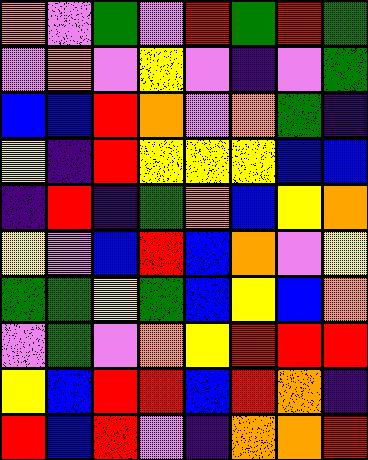[["orange", "violet", "green", "violet", "red", "green", "red", "green"], ["violet", "orange", "violet", "yellow", "violet", "indigo", "violet", "green"], ["blue", "blue", "red", "orange", "violet", "orange", "green", "indigo"], ["yellow", "indigo", "red", "yellow", "yellow", "yellow", "blue", "blue"], ["indigo", "red", "indigo", "green", "orange", "blue", "yellow", "orange"], ["yellow", "violet", "blue", "red", "blue", "orange", "violet", "yellow"], ["green", "green", "yellow", "green", "blue", "yellow", "blue", "orange"], ["violet", "green", "violet", "orange", "yellow", "red", "red", "red"], ["yellow", "blue", "red", "red", "blue", "red", "orange", "indigo"], ["red", "blue", "red", "violet", "indigo", "orange", "orange", "red"]]